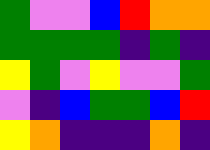[["green", "violet", "violet", "blue", "red", "orange", "orange"], ["green", "green", "green", "green", "indigo", "green", "indigo"], ["yellow", "green", "violet", "yellow", "violet", "violet", "green"], ["violet", "indigo", "blue", "green", "green", "blue", "red"], ["yellow", "orange", "indigo", "indigo", "indigo", "orange", "indigo"]]